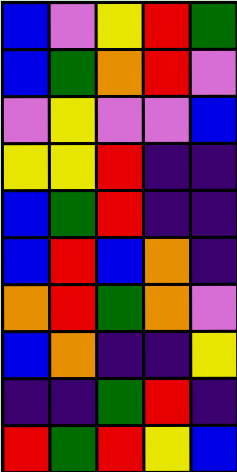[["blue", "violet", "yellow", "red", "green"], ["blue", "green", "orange", "red", "violet"], ["violet", "yellow", "violet", "violet", "blue"], ["yellow", "yellow", "red", "indigo", "indigo"], ["blue", "green", "red", "indigo", "indigo"], ["blue", "red", "blue", "orange", "indigo"], ["orange", "red", "green", "orange", "violet"], ["blue", "orange", "indigo", "indigo", "yellow"], ["indigo", "indigo", "green", "red", "indigo"], ["red", "green", "red", "yellow", "blue"]]